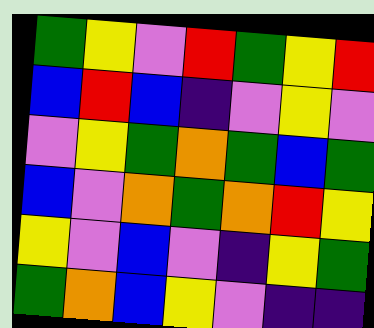[["green", "yellow", "violet", "red", "green", "yellow", "red"], ["blue", "red", "blue", "indigo", "violet", "yellow", "violet"], ["violet", "yellow", "green", "orange", "green", "blue", "green"], ["blue", "violet", "orange", "green", "orange", "red", "yellow"], ["yellow", "violet", "blue", "violet", "indigo", "yellow", "green"], ["green", "orange", "blue", "yellow", "violet", "indigo", "indigo"]]